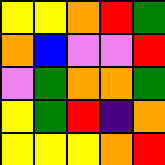[["yellow", "yellow", "orange", "red", "green"], ["orange", "blue", "violet", "violet", "red"], ["violet", "green", "orange", "orange", "green"], ["yellow", "green", "red", "indigo", "orange"], ["yellow", "yellow", "yellow", "orange", "red"]]